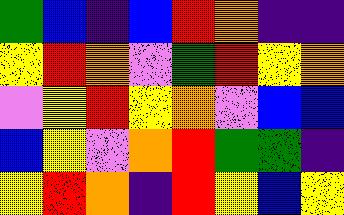[["green", "blue", "indigo", "blue", "red", "orange", "indigo", "indigo"], ["yellow", "red", "orange", "violet", "green", "red", "yellow", "orange"], ["violet", "yellow", "red", "yellow", "orange", "violet", "blue", "blue"], ["blue", "yellow", "violet", "orange", "red", "green", "green", "indigo"], ["yellow", "red", "orange", "indigo", "red", "yellow", "blue", "yellow"]]